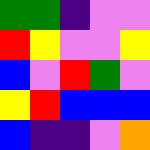[["green", "green", "indigo", "violet", "violet"], ["red", "yellow", "violet", "violet", "yellow"], ["blue", "violet", "red", "green", "violet"], ["yellow", "red", "blue", "blue", "blue"], ["blue", "indigo", "indigo", "violet", "orange"]]